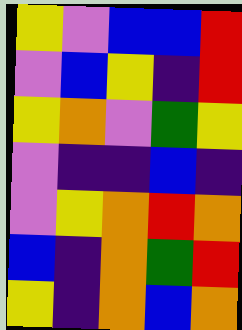[["yellow", "violet", "blue", "blue", "red"], ["violet", "blue", "yellow", "indigo", "red"], ["yellow", "orange", "violet", "green", "yellow"], ["violet", "indigo", "indigo", "blue", "indigo"], ["violet", "yellow", "orange", "red", "orange"], ["blue", "indigo", "orange", "green", "red"], ["yellow", "indigo", "orange", "blue", "orange"]]